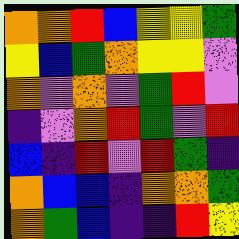[["orange", "orange", "red", "blue", "yellow", "yellow", "green"], ["yellow", "blue", "green", "orange", "yellow", "yellow", "violet"], ["orange", "violet", "orange", "violet", "green", "red", "violet"], ["indigo", "violet", "orange", "red", "green", "violet", "red"], ["blue", "indigo", "red", "violet", "red", "green", "indigo"], ["orange", "blue", "blue", "indigo", "orange", "orange", "green"], ["orange", "green", "blue", "indigo", "indigo", "red", "yellow"]]